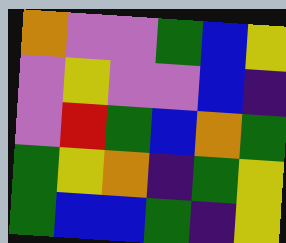[["orange", "violet", "violet", "green", "blue", "yellow"], ["violet", "yellow", "violet", "violet", "blue", "indigo"], ["violet", "red", "green", "blue", "orange", "green"], ["green", "yellow", "orange", "indigo", "green", "yellow"], ["green", "blue", "blue", "green", "indigo", "yellow"]]